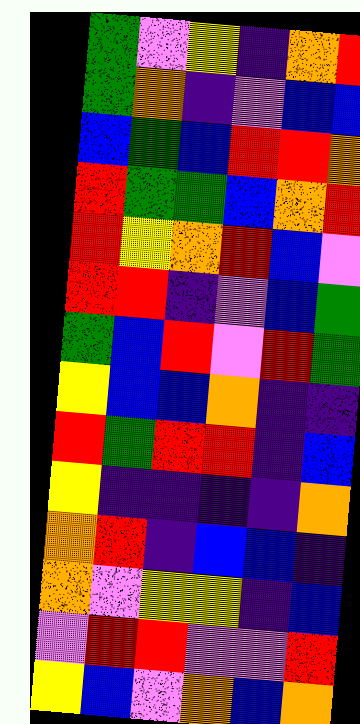[["green", "violet", "yellow", "indigo", "orange", "red"], ["green", "orange", "indigo", "violet", "blue", "blue"], ["blue", "green", "blue", "red", "red", "orange"], ["red", "green", "green", "blue", "orange", "red"], ["red", "yellow", "orange", "red", "blue", "violet"], ["red", "red", "indigo", "violet", "blue", "green"], ["green", "blue", "red", "violet", "red", "green"], ["yellow", "blue", "blue", "orange", "indigo", "indigo"], ["red", "green", "red", "red", "indigo", "blue"], ["yellow", "indigo", "indigo", "indigo", "indigo", "orange"], ["orange", "red", "indigo", "blue", "blue", "indigo"], ["orange", "violet", "yellow", "yellow", "indigo", "blue"], ["violet", "red", "red", "violet", "violet", "red"], ["yellow", "blue", "violet", "orange", "blue", "orange"]]